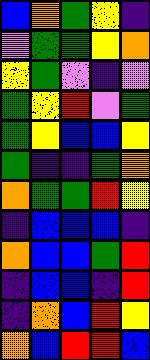[["blue", "orange", "green", "yellow", "indigo"], ["violet", "green", "green", "yellow", "orange"], ["yellow", "green", "violet", "indigo", "violet"], ["green", "yellow", "red", "violet", "green"], ["green", "yellow", "blue", "blue", "yellow"], ["green", "indigo", "indigo", "green", "orange"], ["orange", "green", "green", "red", "yellow"], ["indigo", "blue", "blue", "blue", "indigo"], ["orange", "blue", "blue", "green", "red"], ["indigo", "blue", "blue", "indigo", "red"], ["indigo", "orange", "blue", "red", "yellow"], ["orange", "blue", "red", "red", "blue"]]